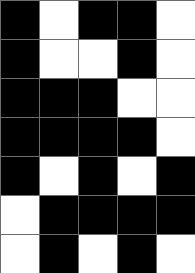[["black", "white", "black", "black", "white"], ["black", "white", "white", "black", "white"], ["black", "black", "black", "white", "white"], ["black", "black", "black", "black", "white"], ["black", "white", "black", "white", "black"], ["white", "black", "black", "black", "black"], ["white", "black", "white", "black", "white"]]